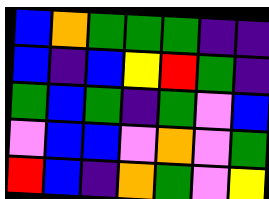[["blue", "orange", "green", "green", "green", "indigo", "indigo"], ["blue", "indigo", "blue", "yellow", "red", "green", "indigo"], ["green", "blue", "green", "indigo", "green", "violet", "blue"], ["violet", "blue", "blue", "violet", "orange", "violet", "green"], ["red", "blue", "indigo", "orange", "green", "violet", "yellow"]]